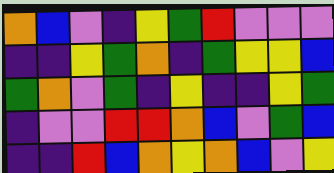[["orange", "blue", "violet", "indigo", "yellow", "green", "red", "violet", "violet", "violet"], ["indigo", "indigo", "yellow", "green", "orange", "indigo", "green", "yellow", "yellow", "blue"], ["green", "orange", "violet", "green", "indigo", "yellow", "indigo", "indigo", "yellow", "green"], ["indigo", "violet", "violet", "red", "red", "orange", "blue", "violet", "green", "blue"], ["indigo", "indigo", "red", "blue", "orange", "yellow", "orange", "blue", "violet", "yellow"]]